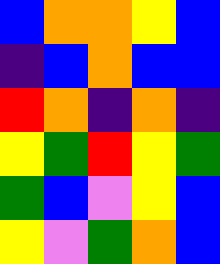[["blue", "orange", "orange", "yellow", "blue"], ["indigo", "blue", "orange", "blue", "blue"], ["red", "orange", "indigo", "orange", "indigo"], ["yellow", "green", "red", "yellow", "green"], ["green", "blue", "violet", "yellow", "blue"], ["yellow", "violet", "green", "orange", "blue"]]